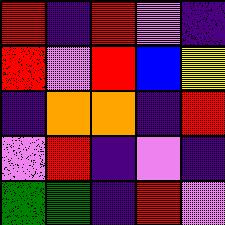[["red", "indigo", "red", "violet", "indigo"], ["red", "violet", "red", "blue", "yellow"], ["indigo", "orange", "orange", "indigo", "red"], ["violet", "red", "indigo", "violet", "indigo"], ["green", "green", "indigo", "red", "violet"]]